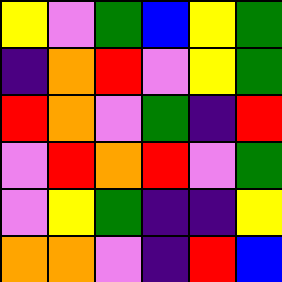[["yellow", "violet", "green", "blue", "yellow", "green"], ["indigo", "orange", "red", "violet", "yellow", "green"], ["red", "orange", "violet", "green", "indigo", "red"], ["violet", "red", "orange", "red", "violet", "green"], ["violet", "yellow", "green", "indigo", "indigo", "yellow"], ["orange", "orange", "violet", "indigo", "red", "blue"]]